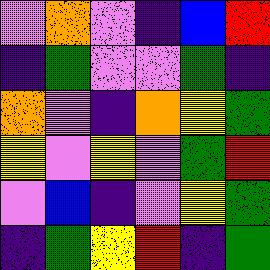[["violet", "orange", "violet", "indigo", "blue", "red"], ["indigo", "green", "violet", "violet", "green", "indigo"], ["orange", "violet", "indigo", "orange", "yellow", "green"], ["yellow", "violet", "yellow", "violet", "green", "red"], ["violet", "blue", "indigo", "violet", "yellow", "green"], ["indigo", "green", "yellow", "red", "indigo", "green"]]